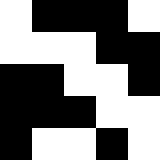[["white", "black", "black", "black", "white"], ["white", "white", "white", "black", "black"], ["black", "black", "white", "white", "black"], ["black", "black", "black", "white", "white"], ["black", "white", "white", "black", "white"]]